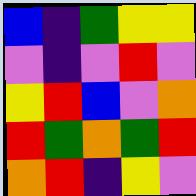[["blue", "indigo", "green", "yellow", "yellow"], ["violet", "indigo", "violet", "red", "violet"], ["yellow", "red", "blue", "violet", "orange"], ["red", "green", "orange", "green", "red"], ["orange", "red", "indigo", "yellow", "violet"]]